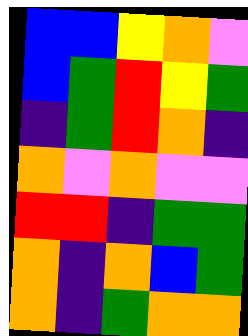[["blue", "blue", "yellow", "orange", "violet"], ["blue", "green", "red", "yellow", "green"], ["indigo", "green", "red", "orange", "indigo"], ["orange", "violet", "orange", "violet", "violet"], ["red", "red", "indigo", "green", "green"], ["orange", "indigo", "orange", "blue", "green"], ["orange", "indigo", "green", "orange", "orange"]]